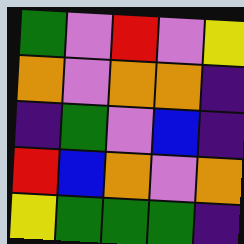[["green", "violet", "red", "violet", "yellow"], ["orange", "violet", "orange", "orange", "indigo"], ["indigo", "green", "violet", "blue", "indigo"], ["red", "blue", "orange", "violet", "orange"], ["yellow", "green", "green", "green", "indigo"]]